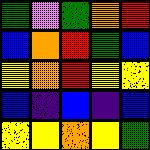[["green", "violet", "green", "orange", "red"], ["blue", "orange", "red", "green", "blue"], ["yellow", "orange", "red", "yellow", "yellow"], ["blue", "indigo", "blue", "indigo", "blue"], ["yellow", "yellow", "orange", "yellow", "green"]]